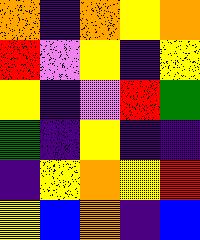[["orange", "indigo", "orange", "yellow", "orange"], ["red", "violet", "yellow", "indigo", "yellow"], ["yellow", "indigo", "violet", "red", "green"], ["green", "indigo", "yellow", "indigo", "indigo"], ["indigo", "yellow", "orange", "yellow", "red"], ["yellow", "blue", "orange", "indigo", "blue"]]